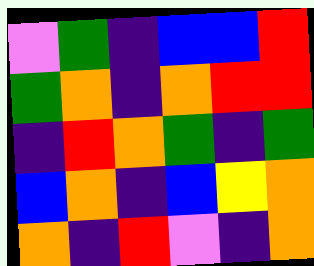[["violet", "green", "indigo", "blue", "blue", "red"], ["green", "orange", "indigo", "orange", "red", "red"], ["indigo", "red", "orange", "green", "indigo", "green"], ["blue", "orange", "indigo", "blue", "yellow", "orange"], ["orange", "indigo", "red", "violet", "indigo", "orange"]]